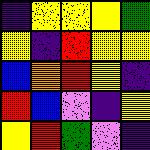[["indigo", "yellow", "yellow", "yellow", "green"], ["yellow", "indigo", "red", "yellow", "yellow"], ["blue", "orange", "red", "yellow", "indigo"], ["red", "blue", "violet", "indigo", "yellow"], ["yellow", "red", "green", "violet", "indigo"]]